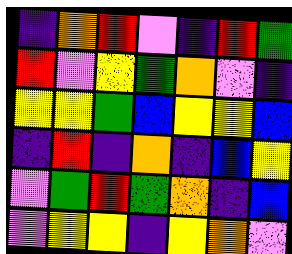[["indigo", "orange", "red", "violet", "indigo", "red", "green"], ["red", "violet", "yellow", "green", "orange", "violet", "indigo"], ["yellow", "yellow", "green", "blue", "yellow", "yellow", "blue"], ["indigo", "red", "indigo", "orange", "indigo", "blue", "yellow"], ["violet", "green", "red", "green", "orange", "indigo", "blue"], ["violet", "yellow", "yellow", "indigo", "yellow", "orange", "violet"]]